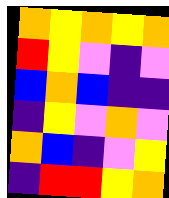[["orange", "yellow", "orange", "yellow", "orange"], ["red", "yellow", "violet", "indigo", "violet"], ["blue", "orange", "blue", "indigo", "indigo"], ["indigo", "yellow", "violet", "orange", "violet"], ["orange", "blue", "indigo", "violet", "yellow"], ["indigo", "red", "red", "yellow", "orange"]]